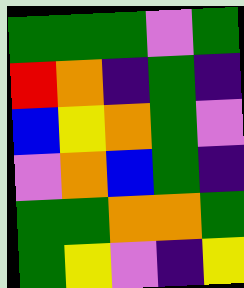[["green", "green", "green", "violet", "green"], ["red", "orange", "indigo", "green", "indigo"], ["blue", "yellow", "orange", "green", "violet"], ["violet", "orange", "blue", "green", "indigo"], ["green", "green", "orange", "orange", "green"], ["green", "yellow", "violet", "indigo", "yellow"]]